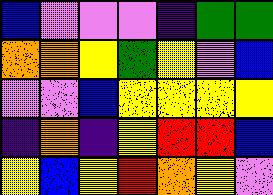[["blue", "violet", "violet", "violet", "indigo", "green", "green"], ["orange", "orange", "yellow", "green", "yellow", "violet", "blue"], ["violet", "violet", "blue", "yellow", "yellow", "yellow", "yellow"], ["indigo", "orange", "indigo", "yellow", "red", "red", "blue"], ["yellow", "blue", "yellow", "red", "orange", "yellow", "violet"]]